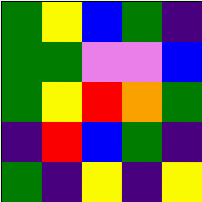[["green", "yellow", "blue", "green", "indigo"], ["green", "green", "violet", "violet", "blue"], ["green", "yellow", "red", "orange", "green"], ["indigo", "red", "blue", "green", "indigo"], ["green", "indigo", "yellow", "indigo", "yellow"]]